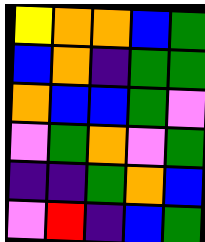[["yellow", "orange", "orange", "blue", "green"], ["blue", "orange", "indigo", "green", "green"], ["orange", "blue", "blue", "green", "violet"], ["violet", "green", "orange", "violet", "green"], ["indigo", "indigo", "green", "orange", "blue"], ["violet", "red", "indigo", "blue", "green"]]